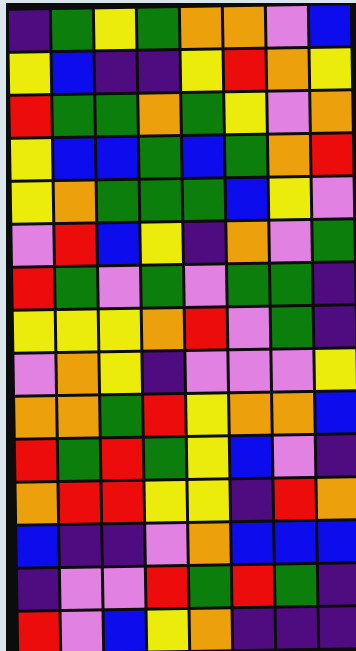[["indigo", "green", "yellow", "green", "orange", "orange", "violet", "blue"], ["yellow", "blue", "indigo", "indigo", "yellow", "red", "orange", "yellow"], ["red", "green", "green", "orange", "green", "yellow", "violet", "orange"], ["yellow", "blue", "blue", "green", "blue", "green", "orange", "red"], ["yellow", "orange", "green", "green", "green", "blue", "yellow", "violet"], ["violet", "red", "blue", "yellow", "indigo", "orange", "violet", "green"], ["red", "green", "violet", "green", "violet", "green", "green", "indigo"], ["yellow", "yellow", "yellow", "orange", "red", "violet", "green", "indigo"], ["violet", "orange", "yellow", "indigo", "violet", "violet", "violet", "yellow"], ["orange", "orange", "green", "red", "yellow", "orange", "orange", "blue"], ["red", "green", "red", "green", "yellow", "blue", "violet", "indigo"], ["orange", "red", "red", "yellow", "yellow", "indigo", "red", "orange"], ["blue", "indigo", "indigo", "violet", "orange", "blue", "blue", "blue"], ["indigo", "violet", "violet", "red", "green", "red", "green", "indigo"], ["red", "violet", "blue", "yellow", "orange", "indigo", "indigo", "indigo"]]